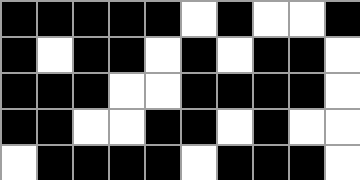[["black", "black", "black", "black", "black", "white", "black", "white", "white", "black"], ["black", "white", "black", "black", "white", "black", "white", "black", "black", "white"], ["black", "black", "black", "white", "white", "black", "black", "black", "black", "white"], ["black", "black", "white", "white", "black", "black", "white", "black", "white", "white"], ["white", "black", "black", "black", "black", "white", "black", "black", "black", "white"]]